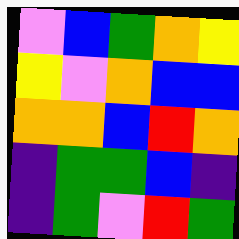[["violet", "blue", "green", "orange", "yellow"], ["yellow", "violet", "orange", "blue", "blue"], ["orange", "orange", "blue", "red", "orange"], ["indigo", "green", "green", "blue", "indigo"], ["indigo", "green", "violet", "red", "green"]]